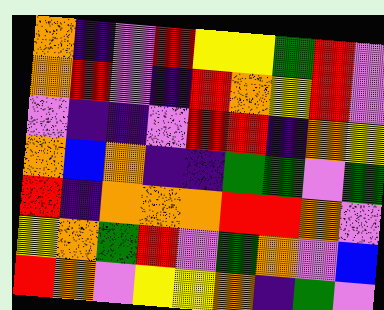[["orange", "indigo", "violet", "red", "yellow", "yellow", "green", "red", "violet"], ["orange", "red", "violet", "indigo", "red", "orange", "yellow", "red", "violet"], ["violet", "indigo", "indigo", "violet", "red", "red", "indigo", "orange", "yellow"], ["orange", "blue", "orange", "indigo", "indigo", "green", "green", "violet", "green"], ["red", "indigo", "orange", "orange", "orange", "red", "red", "orange", "violet"], ["yellow", "orange", "green", "red", "violet", "green", "orange", "violet", "blue"], ["red", "orange", "violet", "yellow", "yellow", "orange", "indigo", "green", "violet"]]